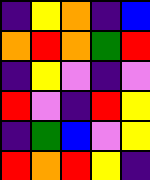[["indigo", "yellow", "orange", "indigo", "blue"], ["orange", "red", "orange", "green", "red"], ["indigo", "yellow", "violet", "indigo", "violet"], ["red", "violet", "indigo", "red", "yellow"], ["indigo", "green", "blue", "violet", "yellow"], ["red", "orange", "red", "yellow", "indigo"]]